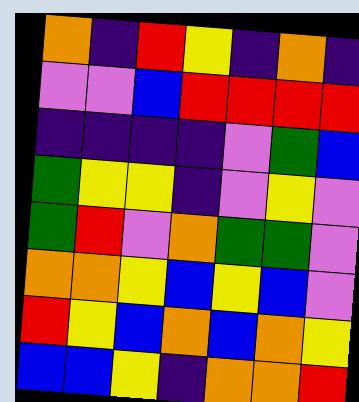[["orange", "indigo", "red", "yellow", "indigo", "orange", "indigo"], ["violet", "violet", "blue", "red", "red", "red", "red"], ["indigo", "indigo", "indigo", "indigo", "violet", "green", "blue"], ["green", "yellow", "yellow", "indigo", "violet", "yellow", "violet"], ["green", "red", "violet", "orange", "green", "green", "violet"], ["orange", "orange", "yellow", "blue", "yellow", "blue", "violet"], ["red", "yellow", "blue", "orange", "blue", "orange", "yellow"], ["blue", "blue", "yellow", "indigo", "orange", "orange", "red"]]